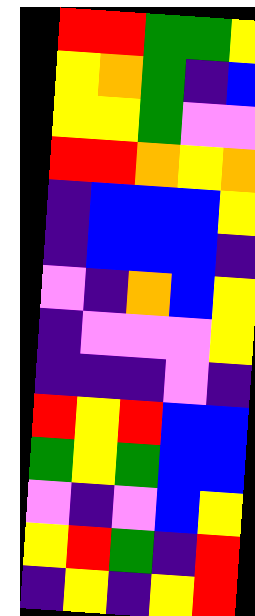[["red", "red", "green", "green", "yellow"], ["yellow", "orange", "green", "indigo", "blue"], ["yellow", "yellow", "green", "violet", "violet"], ["red", "red", "orange", "yellow", "orange"], ["indigo", "blue", "blue", "blue", "yellow"], ["indigo", "blue", "blue", "blue", "indigo"], ["violet", "indigo", "orange", "blue", "yellow"], ["indigo", "violet", "violet", "violet", "yellow"], ["indigo", "indigo", "indigo", "violet", "indigo"], ["red", "yellow", "red", "blue", "blue"], ["green", "yellow", "green", "blue", "blue"], ["violet", "indigo", "violet", "blue", "yellow"], ["yellow", "red", "green", "indigo", "red"], ["indigo", "yellow", "indigo", "yellow", "red"]]